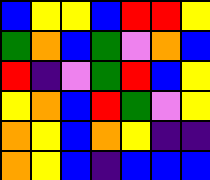[["blue", "yellow", "yellow", "blue", "red", "red", "yellow"], ["green", "orange", "blue", "green", "violet", "orange", "blue"], ["red", "indigo", "violet", "green", "red", "blue", "yellow"], ["yellow", "orange", "blue", "red", "green", "violet", "yellow"], ["orange", "yellow", "blue", "orange", "yellow", "indigo", "indigo"], ["orange", "yellow", "blue", "indigo", "blue", "blue", "blue"]]